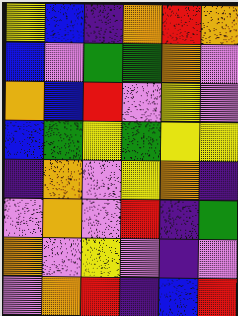[["yellow", "blue", "indigo", "orange", "red", "orange"], ["blue", "violet", "green", "green", "orange", "violet"], ["orange", "blue", "red", "violet", "yellow", "violet"], ["blue", "green", "yellow", "green", "yellow", "yellow"], ["indigo", "orange", "violet", "yellow", "orange", "indigo"], ["violet", "orange", "violet", "red", "indigo", "green"], ["orange", "violet", "yellow", "violet", "indigo", "violet"], ["violet", "orange", "red", "indigo", "blue", "red"]]